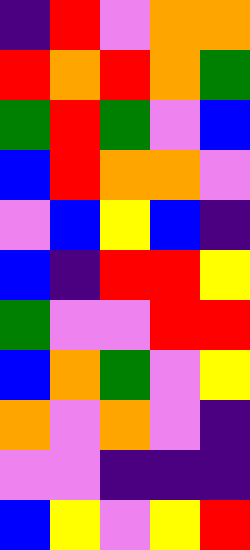[["indigo", "red", "violet", "orange", "orange"], ["red", "orange", "red", "orange", "green"], ["green", "red", "green", "violet", "blue"], ["blue", "red", "orange", "orange", "violet"], ["violet", "blue", "yellow", "blue", "indigo"], ["blue", "indigo", "red", "red", "yellow"], ["green", "violet", "violet", "red", "red"], ["blue", "orange", "green", "violet", "yellow"], ["orange", "violet", "orange", "violet", "indigo"], ["violet", "violet", "indigo", "indigo", "indigo"], ["blue", "yellow", "violet", "yellow", "red"]]